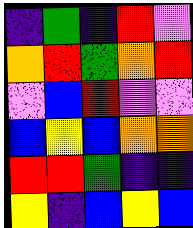[["indigo", "green", "indigo", "red", "violet"], ["orange", "red", "green", "orange", "red"], ["violet", "blue", "red", "violet", "violet"], ["blue", "yellow", "blue", "orange", "orange"], ["red", "red", "green", "indigo", "indigo"], ["yellow", "indigo", "blue", "yellow", "blue"]]